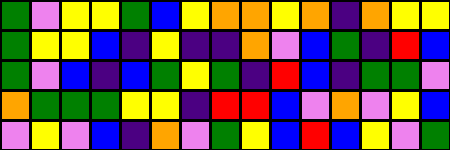[["green", "violet", "yellow", "yellow", "green", "blue", "yellow", "orange", "orange", "yellow", "orange", "indigo", "orange", "yellow", "yellow"], ["green", "yellow", "yellow", "blue", "indigo", "yellow", "indigo", "indigo", "orange", "violet", "blue", "green", "indigo", "red", "blue"], ["green", "violet", "blue", "indigo", "blue", "green", "yellow", "green", "indigo", "red", "blue", "indigo", "green", "green", "violet"], ["orange", "green", "green", "green", "yellow", "yellow", "indigo", "red", "red", "blue", "violet", "orange", "violet", "yellow", "blue"], ["violet", "yellow", "violet", "blue", "indigo", "orange", "violet", "green", "yellow", "blue", "red", "blue", "yellow", "violet", "green"]]